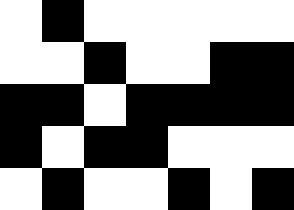[["white", "black", "white", "white", "white", "white", "white"], ["white", "white", "black", "white", "white", "black", "black"], ["black", "black", "white", "black", "black", "black", "black"], ["black", "white", "black", "black", "white", "white", "white"], ["white", "black", "white", "white", "black", "white", "black"]]